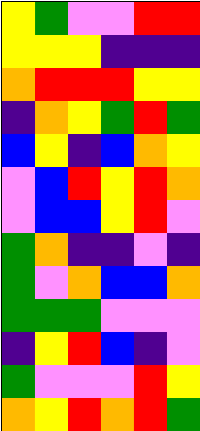[["yellow", "green", "violet", "violet", "red", "red"], ["yellow", "yellow", "yellow", "indigo", "indigo", "indigo"], ["orange", "red", "red", "red", "yellow", "yellow"], ["indigo", "orange", "yellow", "green", "red", "green"], ["blue", "yellow", "indigo", "blue", "orange", "yellow"], ["violet", "blue", "red", "yellow", "red", "orange"], ["violet", "blue", "blue", "yellow", "red", "violet"], ["green", "orange", "indigo", "indigo", "violet", "indigo"], ["green", "violet", "orange", "blue", "blue", "orange"], ["green", "green", "green", "violet", "violet", "violet"], ["indigo", "yellow", "red", "blue", "indigo", "violet"], ["green", "violet", "violet", "violet", "red", "yellow"], ["orange", "yellow", "red", "orange", "red", "green"]]